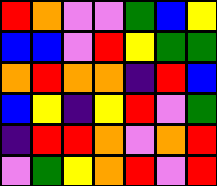[["red", "orange", "violet", "violet", "green", "blue", "yellow"], ["blue", "blue", "violet", "red", "yellow", "green", "green"], ["orange", "red", "orange", "orange", "indigo", "red", "blue"], ["blue", "yellow", "indigo", "yellow", "red", "violet", "green"], ["indigo", "red", "red", "orange", "violet", "orange", "red"], ["violet", "green", "yellow", "orange", "red", "violet", "red"]]